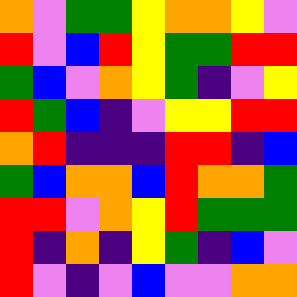[["orange", "violet", "green", "green", "yellow", "orange", "orange", "yellow", "violet"], ["red", "violet", "blue", "red", "yellow", "green", "green", "red", "red"], ["green", "blue", "violet", "orange", "yellow", "green", "indigo", "violet", "yellow"], ["red", "green", "blue", "indigo", "violet", "yellow", "yellow", "red", "red"], ["orange", "red", "indigo", "indigo", "indigo", "red", "red", "indigo", "blue"], ["green", "blue", "orange", "orange", "blue", "red", "orange", "orange", "green"], ["red", "red", "violet", "orange", "yellow", "red", "green", "green", "green"], ["red", "indigo", "orange", "indigo", "yellow", "green", "indigo", "blue", "violet"], ["red", "violet", "indigo", "violet", "blue", "violet", "violet", "orange", "orange"]]